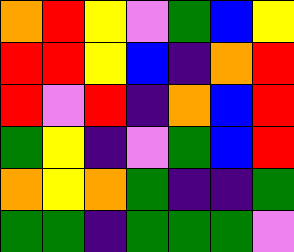[["orange", "red", "yellow", "violet", "green", "blue", "yellow"], ["red", "red", "yellow", "blue", "indigo", "orange", "red"], ["red", "violet", "red", "indigo", "orange", "blue", "red"], ["green", "yellow", "indigo", "violet", "green", "blue", "red"], ["orange", "yellow", "orange", "green", "indigo", "indigo", "green"], ["green", "green", "indigo", "green", "green", "green", "violet"]]